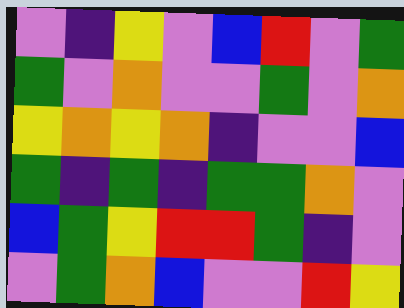[["violet", "indigo", "yellow", "violet", "blue", "red", "violet", "green"], ["green", "violet", "orange", "violet", "violet", "green", "violet", "orange"], ["yellow", "orange", "yellow", "orange", "indigo", "violet", "violet", "blue"], ["green", "indigo", "green", "indigo", "green", "green", "orange", "violet"], ["blue", "green", "yellow", "red", "red", "green", "indigo", "violet"], ["violet", "green", "orange", "blue", "violet", "violet", "red", "yellow"]]